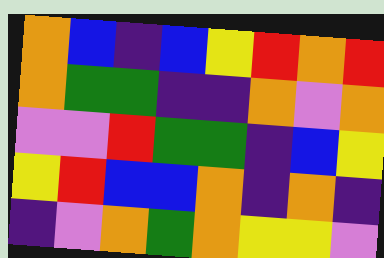[["orange", "blue", "indigo", "blue", "yellow", "red", "orange", "red"], ["orange", "green", "green", "indigo", "indigo", "orange", "violet", "orange"], ["violet", "violet", "red", "green", "green", "indigo", "blue", "yellow"], ["yellow", "red", "blue", "blue", "orange", "indigo", "orange", "indigo"], ["indigo", "violet", "orange", "green", "orange", "yellow", "yellow", "violet"]]